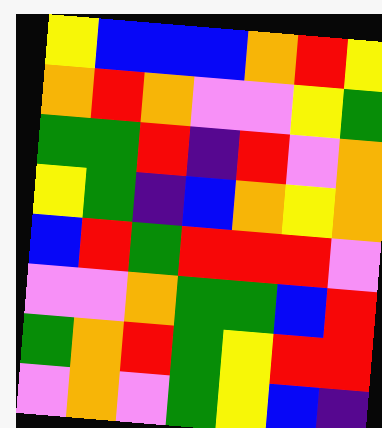[["yellow", "blue", "blue", "blue", "orange", "red", "yellow"], ["orange", "red", "orange", "violet", "violet", "yellow", "green"], ["green", "green", "red", "indigo", "red", "violet", "orange"], ["yellow", "green", "indigo", "blue", "orange", "yellow", "orange"], ["blue", "red", "green", "red", "red", "red", "violet"], ["violet", "violet", "orange", "green", "green", "blue", "red"], ["green", "orange", "red", "green", "yellow", "red", "red"], ["violet", "orange", "violet", "green", "yellow", "blue", "indigo"]]